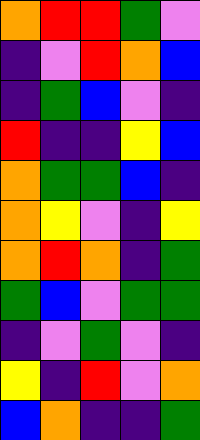[["orange", "red", "red", "green", "violet"], ["indigo", "violet", "red", "orange", "blue"], ["indigo", "green", "blue", "violet", "indigo"], ["red", "indigo", "indigo", "yellow", "blue"], ["orange", "green", "green", "blue", "indigo"], ["orange", "yellow", "violet", "indigo", "yellow"], ["orange", "red", "orange", "indigo", "green"], ["green", "blue", "violet", "green", "green"], ["indigo", "violet", "green", "violet", "indigo"], ["yellow", "indigo", "red", "violet", "orange"], ["blue", "orange", "indigo", "indigo", "green"]]